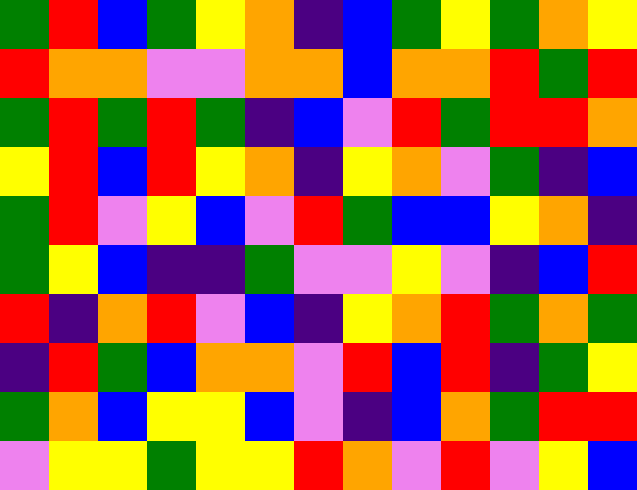[["green", "red", "blue", "green", "yellow", "orange", "indigo", "blue", "green", "yellow", "green", "orange", "yellow"], ["red", "orange", "orange", "violet", "violet", "orange", "orange", "blue", "orange", "orange", "red", "green", "red"], ["green", "red", "green", "red", "green", "indigo", "blue", "violet", "red", "green", "red", "red", "orange"], ["yellow", "red", "blue", "red", "yellow", "orange", "indigo", "yellow", "orange", "violet", "green", "indigo", "blue"], ["green", "red", "violet", "yellow", "blue", "violet", "red", "green", "blue", "blue", "yellow", "orange", "indigo"], ["green", "yellow", "blue", "indigo", "indigo", "green", "violet", "violet", "yellow", "violet", "indigo", "blue", "red"], ["red", "indigo", "orange", "red", "violet", "blue", "indigo", "yellow", "orange", "red", "green", "orange", "green"], ["indigo", "red", "green", "blue", "orange", "orange", "violet", "red", "blue", "red", "indigo", "green", "yellow"], ["green", "orange", "blue", "yellow", "yellow", "blue", "violet", "indigo", "blue", "orange", "green", "red", "red"], ["violet", "yellow", "yellow", "green", "yellow", "yellow", "red", "orange", "violet", "red", "violet", "yellow", "blue"]]